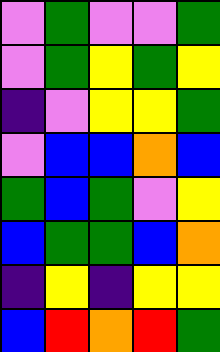[["violet", "green", "violet", "violet", "green"], ["violet", "green", "yellow", "green", "yellow"], ["indigo", "violet", "yellow", "yellow", "green"], ["violet", "blue", "blue", "orange", "blue"], ["green", "blue", "green", "violet", "yellow"], ["blue", "green", "green", "blue", "orange"], ["indigo", "yellow", "indigo", "yellow", "yellow"], ["blue", "red", "orange", "red", "green"]]